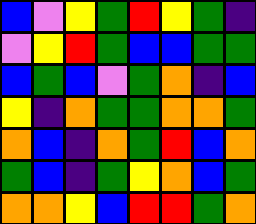[["blue", "violet", "yellow", "green", "red", "yellow", "green", "indigo"], ["violet", "yellow", "red", "green", "blue", "blue", "green", "green"], ["blue", "green", "blue", "violet", "green", "orange", "indigo", "blue"], ["yellow", "indigo", "orange", "green", "green", "orange", "orange", "green"], ["orange", "blue", "indigo", "orange", "green", "red", "blue", "orange"], ["green", "blue", "indigo", "green", "yellow", "orange", "blue", "green"], ["orange", "orange", "yellow", "blue", "red", "red", "green", "orange"]]